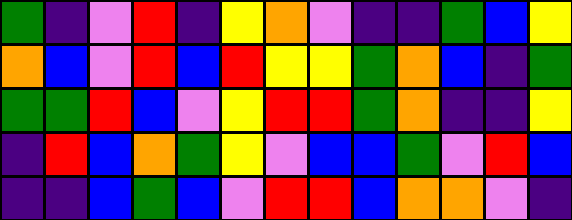[["green", "indigo", "violet", "red", "indigo", "yellow", "orange", "violet", "indigo", "indigo", "green", "blue", "yellow"], ["orange", "blue", "violet", "red", "blue", "red", "yellow", "yellow", "green", "orange", "blue", "indigo", "green"], ["green", "green", "red", "blue", "violet", "yellow", "red", "red", "green", "orange", "indigo", "indigo", "yellow"], ["indigo", "red", "blue", "orange", "green", "yellow", "violet", "blue", "blue", "green", "violet", "red", "blue"], ["indigo", "indigo", "blue", "green", "blue", "violet", "red", "red", "blue", "orange", "orange", "violet", "indigo"]]